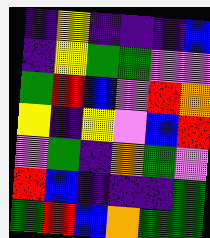[["indigo", "yellow", "indigo", "indigo", "indigo", "blue"], ["indigo", "yellow", "green", "green", "violet", "violet"], ["green", "red", "blue", "violet", "red", "orange"], ["yellow", "indigo", "yellow", "violet", "blue", "red"], ["violet", "green", "indigo", "orange", "green", "violet"], ["red", "blue", "indigo", "indigo", "indigo", "green"], ["green", "red", "blue", "orange", "green", "green"]]